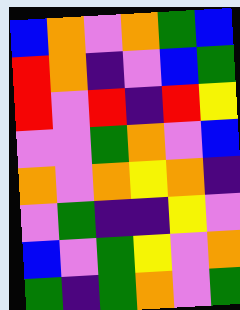[["blue", "orange", "violet", "orange", "green", "blue"], ["red", "orange", "indigo", "violet", "blue", "green"], ["red", "violet", "red", "indigo", "red", "yellow"], ["violet", "violet", "green", "orange", "violet", "blue"], ["orange", "violet", "orange", "yellow", "orange", "indigo"], ["violet", "green", "indigo", "indigo", "yellow", "violet"], ["blue", "violet", "green", "yellow", "violet", "orange"], ["green", "indigo", "green", "orange", "violet", "green"]]